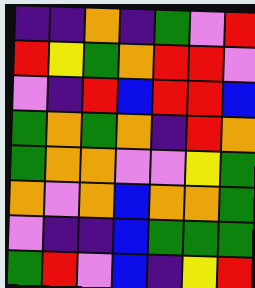[["indigo", "indigo", "orange", "indigo", "green", "violet", "red"], ["red", "yellow", "green", "orange", "red", "red", "violet"], ["violet", "indigo", "red", "blue", "red", "red", "blue"], ["green", "orange", "green", "orange", "indigo", "red", "orange"], ["green", "orange", "orange", "violet", "violet", "yellow", "green"], ["orange", "violet", "orange", "blue", "orange", "orange", "green"], ["violet", "indigo", "indigo", "blue", "green", "green", "green"], ["green", "red", "violet", "blue", "indigo", "yellow", "red"]]